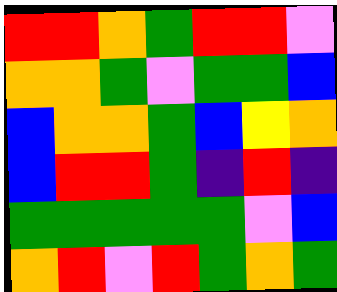[["red", "red", "orange", "green", "red", "red", "violet"], ["orange", "orange", "green", "violet", "green", "green", "blue"], ["blue", "orange", "orange", "green", "blue", "yellow", "orange"], ["blue", "red", "red", "green", "indigo", "red", "indigo"], ["green", "green", "green", "green", "green", "violet", "blue"], ["orange", "red", "violet", "red", "green", "orange", "green"]]